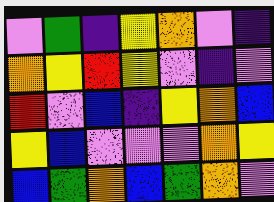[["violet", "green", "indigo", "yellow", "orange", "violet", "indigo"], ["orange", "yellow", "red", "yellow", "violet", "indigo", "violet"], ["red", "violet", "blue", "indigo", "yellow", "orange", "blue"], ["yellow", "blue", "violet", "violet", "violet", "orange", "yellow"], ["blue", "green", "orange", "blue", "green", "orange", "violet"]]